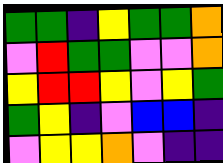[["green", "green", "indigo", "yellow", "green", "green", "orange"], ["violet", "red", "green", "green", "violet", "violet", "orange"], ["yellow", "red", "red", "yellow", "violet", "yellow", "green"], ["green", "yellow", "indigo", "violet", "blue", "blue", "indigo"], ["violet", "yellow", "yellow", "orange", "violet", "indigo", "indigo"]]